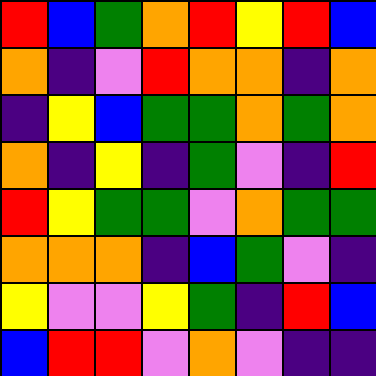[["red", "blue", "green", "orange", "red", "yellow", "red", "blue"], ["orange", "indigo", "violet", "red", "orange", "orange", "indigo", "orange"], ["indigo", "yellow", "blue", "green", "green", "orange", "green", "orange"], ["orange", "indigo", "yellow", "indigo", "green", "violet", "indigo", "red"], ["red", "yellow", "green", "green", "violet", "orange", "green", "green"], ["orange", "orange", "orange", "indigo", "blue", "green", "violet", "indigo"], ["yellow", "violet", "violet", "yellow", "green", "indigo", "red", "blue"], ["blue", "red", "red", "violet", "orange", "violet", "indigo", "indigo"]]